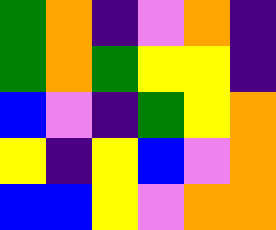[["green", "orange", "indigo", "violet", "orange", "indigo"], ["green", "orange", "green", "yellow", "yellow", "indigo"], ["blue", "violet", "indigo", "green", "yellow", "orange"], ["yellow", "indigo", "yellow", "blue", "violet", "orange"], ["blue", "blue", "yellow", "violet", "orange", "orange"]]